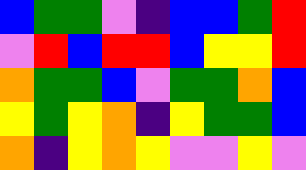[["blue", "green", "green", "violet", "indigo", "blue", "blue", "green", "red"], ["violet", "red", "blue", "red", "red", "blue", "yellow", "yellow", "red"], ["orange", "green", "green", "blue", "violet", "green", "green", "orange", "blue"], ["yellow", "green", "yellow", "orange", "indigo", "yellow", "green", "green", "blue"], ["orange", "indigo", "yellow", "orange", "yellow", "violet", "violet", "yellow", "violet"]]